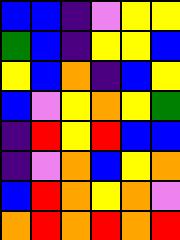[["blue", "blue", "indigo", "violet", "yellow", "yellow"], ["green", "blue", "indigo", "yellow", "yellow", "blue"], ["yellow", "blue", "orange", "indigo", "blue", "yellow"], ["blue", "violet", "yellow", "orange", "yellow", "green"], ["indigo", "red", "yellow", "red", "blue", "blue"], ["indigo", "violet", "orange", "blue", "yellow", "orange"], ["blue", "red", "orange", "yellow", "orange", "violet"], ["orange", "red", "orange", "red", "orange", "red"]]